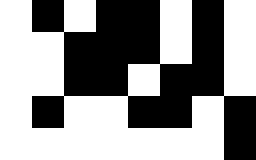[["white", "black", "white", "black", "black", "white", "black", "white"], ["white", "white", "black", "black", "black", "white", "black", "white"], ["white", "white", "black", "black", "white", "black", "black", "white"], ["white", "black", "white", "white", "black", "black", "white", "black"], ["white", "white", "white", "white", "white", "white", "white", "black"]]